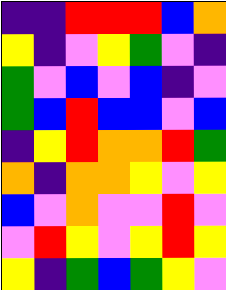[["indigo", "indigo", "red", "red", "red", "blue", "orange"], ["yellow", "indigo", "violet", "yellow", "green", "violet", "indigo"], ["green", "violet", "blue", "violet", "blue", "indigo", "violet"], ["green", "blue", "red", "blue", "blue", "violet", "blue"], ["indigo", "yellow", "red", "orange", "orange", "red", "green"], ["orange", "indigo", "orange", "orange", "yellow", "violet", "yellow"], ["blue", "violet", "orange", "violet", "violet", "red", "violet"], ["violet", "red", "yellow", "violet", "yellow", "red", "yellow"], ["yellow", "indigo", "green", "blue", "green", "yellow", "violet"]]